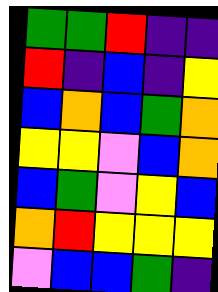[["green", "green", "red", "indigo", "indigo"], ["red", "indigo", "blue", "indigo", "yellow"], ["blue", "orange", "blue", "green", "orange"], ["yellow", "yellow", "violet", "blue", "orange"], ["blue", "green", "violet", "yellow", "blue"], ["orange", "red", "yellow", "yellow", "yellow"], ["violet", "blue", "blue", "green", "indigo"]]